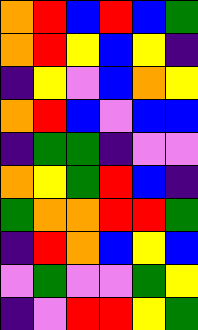[["orange", "red", "blue", "red", "blue", "green"], ["orange", "red", "yellow", "blue", "yellow", "indigo"], ["indigo", "yellow", "violet", "blue", "orange", "yellow"], ["orange", "red", "blue", "violet", "blue", "blue"], ["indigo", "green", "green", "indigo", "violet", "violet"], ["orange", "yellow", "green", "red", "blue", "indigo"], ["green", "orange", "orange", "red", "red", "green"], ["indigo", "red", "orange", "blue", "yellow", "blue"], ["violet", "green", "violet", "violet", "green", "yellow"], ["indigo", "violet", "red", "red", "yellow", "green"]]